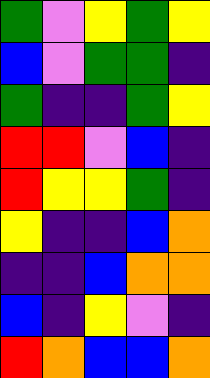[["green", "violet", "yellow", "green", "yellow"], ["blue", "violet", "green", "green", "indigo"], ["green", "indigo", "indigo", "green", "yellow"], ["red", "red", "violet", "blue", "indigo"], ["red", "yellow", "yellow", "green", "indigo"], ["yellow", "indigo", "indigo", "blue", "orange"], ["indigo", "indigo", "blue", "orange", "orange"], ["blue", "indigo", "yellow", "violet", "indigo"], ["red", "orange", "blue", "blue", "orange"]]